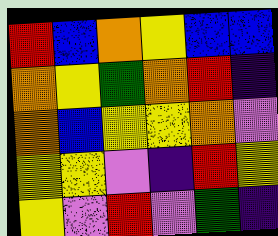[["red", "blue", "orange", "yellow", "blue", "blue"], ["orange", "yellow", "green", "orange", "red", "indigo"], ["orange", "blue", "yellow", "yellow", "orange", "violet"], ["yellow", "yellow", "violet", "indigo", "red", "yellow"], ["yellow", "violet", "red", "violet", "green", "indigo"]]